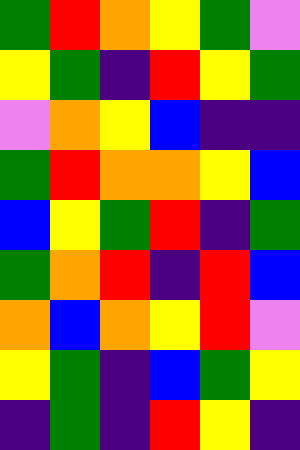[["green", "red", "orange", "yellow", "green", "violet"], ["yellow", "green", "indigo", "red", "yellow", "green"], ["violet", "orange", "yellow", "blue", "indigo", "indigo"], ["green", "red", "orange", "orange", "yellow", "blue"], ["blue", "yellow", "green", "red", "indigo", "green"], ["green", "orange", "red", "indigo", "red", "blue"], ["orange", "blue", "orange", "yellow", "red", "violet"], ["yellow", "green", "indigo", "blue", "green", "yellow"], ["indigo", "green", "indigo", "red", "yellow", "indigo"]]